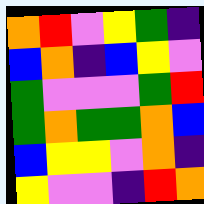[["orange", "red", "violet", "yellow", "green", "indigo"], ["blue", "orange", "indigo", "blue", "yellow", "violet"], ["green", "violet", "violet", "violet", "green", "red"], ["green", "orange", "green", "green", "orange", "blue"], ["blue", "yellow", "yellow", "violet", "orange", "indigo"], ["yellow", "violet", "violet", "indigo", "red", "orange"]]